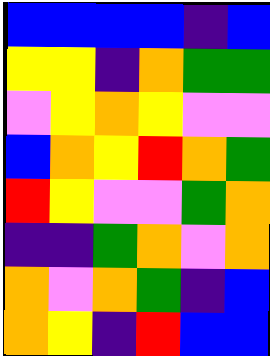[["blue", "blue", "blue", "blue", "indigo", "blue"], ["yellow", "yellow", "indigo", "orange", "green", "green"], ["violet", "yellow", "orange", "yellow", "violet", "violet"], ["blue", "orange", "yellow", "red", "orange", "green"], ["red", "yellow", "violet", "violet", "green", "orange"], ["indigo", "indigo", "green", "orange", "violet", "orange"], ["orange", "violet", "orange", "green", "indigo", "blue"], ["orange", "yellow", "indigo", "red", "blue", "blue"]]